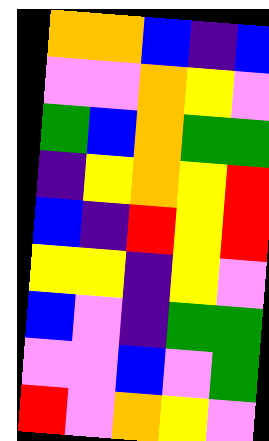[["orange", "orange", "blue", "indigo", "blue"], ["violet", "violet", "orange", "yellow", "violet"], ["green", "blue", "orange", "green", "green"], ["indigo", "yellow", "orange", "yellow", "red"], ["blue", "indigo", "red", "yellow", "red"], ["yellow", "yellow", "indigo", "yellow", "violet"], ["blue", "violet", "indigo", "green", "green"], ["violet", "violet", "blue", "violet", "green"], ["red", "violet", "orange", "yellow", "violet"]]